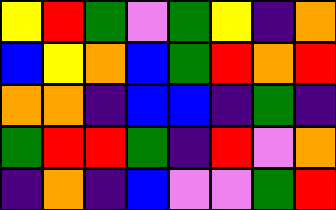[["yellow", "red", "green", "violet", "green", "yellow", "indigo", "orange"], ["blue", "yellow", "orange", "blue", "green", "red", "orange", "red"], ["orange", "orange", "indigo", "blue", "blue", "indigo", "green", "indigo"], ["green", "red", "red", "green", "indigo", "red", "violet", "orange"], ["indigo", "orange", "indigo", "blue", "violet", "violet", "green", "red"]]